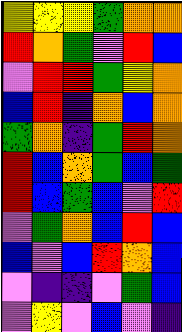[["yellow", "yellow", "yellow", "green", "orange", "orange"], ["red", "orange", "green", "violet", "red", "blue"], ["violet", "red", "red", "green", "yellow", "orange"], ["blue", "red", "indigo", "orange", "blue", "orange"], ["green", "orange", "indigo", "green", "red", "orange"], ["red", "blue", "orange", "green", "blue", "green"], ["red", "blue", "green", "blue", "violet", "red"], ["violet", "green", "orange", "blue", "red", "blue"], ["blue", "violet", "blue", "red", "orange", "blue"], ["violet", "indigo", "indigo", "violet", "green", "blue"], ["violet", "yellow", "violet", "blue", "violet", "indigo"]]